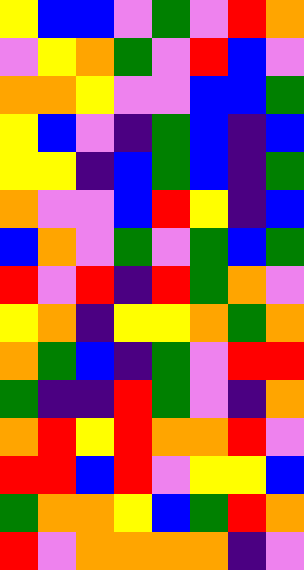[["yellow", "blue", "blue", "violet", "green", "violet", "red", "orange"], ["violet", "yellow", "orange", "green", "violet", "red", "blue", "violet"], ["orange", "orange", "yellow", "violet", "violet", "blue", "blue", "green"], ["yellow", "blue", "violet", "indigo", "green", "blue", "indigo", "blue"], ["yellow", "yellow", "indigo", "blue", "green", "blue", "indigo", "green"], ["orange", "violet", "violet", "blue", "red", "yellow", "indigo", "blue"], ["blue", "orange", "violet", "green", "violet", "green", "blue", "green"], ["red", "violet", "red", "indigo", "red", "green", "orange", "violet"], ["yellow", "orange", "indigo", "yellow", "yellow", "orange", "green", "orange"], ["orange", "green", "blue", "indigo", "green", "violet", "red", "red"], ["green", "indigo", "indigo", "red", "green", "violet", "indigo", "orange"], ["orange", "red", "yellow", "red", "orange", "orange", "red", "violet"], ["red", "red", "blue", "red", "violet", "yellow", "yellow", "blue"], ["green", "orange", "orange", "yellow", "blue", "green", "red", "orange"], ["red", "violet", "orange", "orange", "orange", "orange", "indigo", "violet"]]